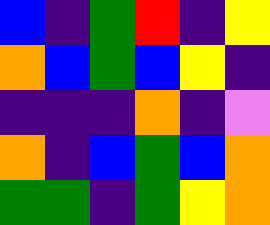[["blue", "indigo", "green", "red", "indigo", "yellow"], ["orange", "blue", "green", "blue", "yellow", "indigo"], ["indigo", "indigo", "indigo", "orange", "indigo", "violet"], ["orange", "indigo", "blue", "green", "blue", "orange"], ["green", "green", "indigo", "green", "yellow", "orange"]]